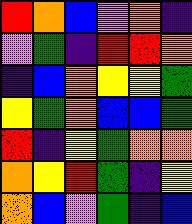[["red", "orange", "blue", "violet", "orange", "indigo"], ["violet", "green", "indigo", "red", "red", "orange"], ["indigo", "blue", "orange", "yellow", "yellow", "green"], ["yellow", "green", "orange", "blue", "blue", "green"], ["red", "indigo", "yellow", "green", "orange", "orange"], ["orange", "yellow", "red", "green", "indigo", "yellow"], ["orange", "blue", "violet", "green", "indigo", "blue"]]